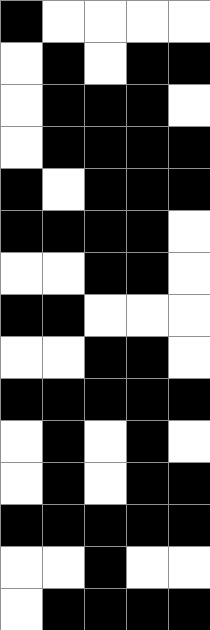[["black", "white", "white", "white", "white"], ["white", "black", "white", "black", "black"], ["white", "black", "black", "black", "white"], ["white", "black", "black", "black", "black"], ["black", "white", "black", "black", "black"], ["black", "black", "black", "black", "white"], ["white", "white", "black", "black", "white"], ["black", "black", "white", "white", "white"], ["white", "white", "black", "black", "white"], ["black", "black", "black", "black", "black"], ["white", "black", "white", "black", "white"], ["white", "black", "white", "black", "black"], ["black", "black", "black", "black", "black"], ["white", "white", "black", "white", "white"], ["white", "black", "black", "black", "black"]]